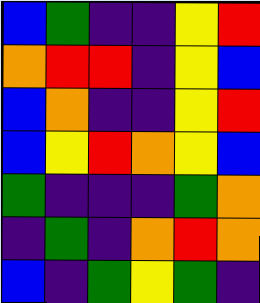[["blue", "green", "indigo", "indigo", "yellow", "red"], ["orange", "red", "red", "indigo", "yellow", "blue"], ["blue", "orange", "indigo", "indigo", "yellow", "red"], ["blue", "yellow", "red", "orange", "yellow", "blue"], ["green", "indigo", "indigo", "indigo", "green", "orange"], ["indigo", "green", "indigo", "orange", "red", "orange"], ["blue", "indigo", "green", "yellow", "green", "indigo"]]